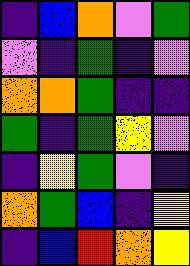[["indigo", "blue", "orange", "violet", "green"], ["violet", "indigo", "green", "indigo", "violet"], ["orange", "orange", "green", "indigo", "indigo"], ["green", "indigo", "green", "yellow", "violet"], ["indigo", "yellow", "green", "violet", "indigo"], ["orange", "green", "blue", "indigo", "yellow"], ["indigo", "blue", "red", "orange", "yellow"]]